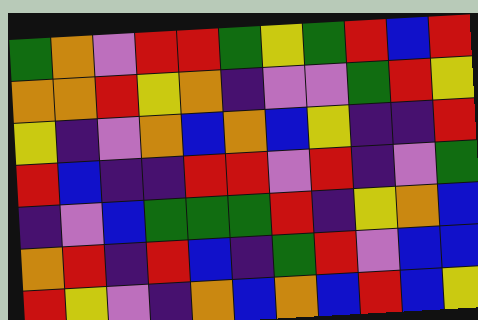[["green", "orange", "violet", "red", "red", "green", "yellow", "green", "red", "blue", "red"], ["orange", "orange", "red", "yellow", "orange", "indigo", "violet", "violet", "green", "red", "yellow"], ["yellow", "indigo", "violet", "orange", "blue", "orange", "blue", "yellow", "indigo", "indigo", "red"], ["red", "blue", "indigo", "indigo", "red", "red", "violet", "red", "indigo", "violet", "green"], ["indigo", "violet", "blue", "green", "green", "green", "red", "indigo", "yellow", "orange", "blue"], ["orange", "red", "indigo", "red", "blue", "indigo", "green", "red", "violet", "blue", "blue"], ["red", "yellow", "violet", "indigo", "orange", "blue", "orange", "blue", "red", "blue", "yellow"]]